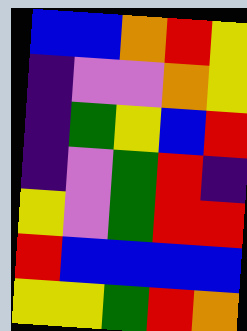[["blue", "blue", "orange", "red", "yellow"], ["indigo", "violet", "violet", "orange", "yellow"], ["indigo", "green", "yellow", "blue", "red"], ["indigo", "violet", "green", "red", "indigo"], ["yellow", "violet", "green", "red", "red"], ["red", "blue", "blue", "blue", "blue"], ["yellow", "yellow", "green", "red", "orange"]]